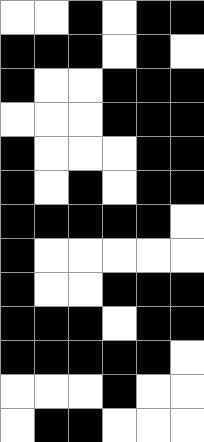[["white", "white", "black", "white", "black", "black"], ["black", "black", "black", "white", "black", "white"], ["black", "white", "white", "black", "black", "black"], ["white", "white", "white", "black", "black", "black"], ["black", "white", "white", "white", "black", "black"], ["black", "white", "black", "white", "black", "black"], ["black", "black", "black", "black", "black", "white"], ["black", "white", "white", "white", "white", "white"], ["black", "white", "white", "black", "black", "black"], ["black", "black", "black", "white", "black", "black"], ["black", "black", "black", "black", "black", "white"], ["white", "white", "white", "black", "white", "white"], ["white", "black", "black", "white", "white", "white"]]